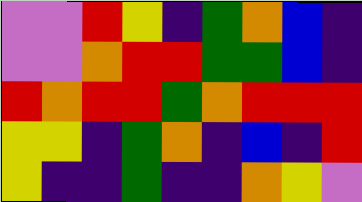[["violet", "violet", "red", "yellow", "indigo", "green", "orange", "blue", "indigo"], ["violet", "violet", "orange", "red", "red", "green", "green", "blue", "indigo"], ["red", "orange", "red", "red", "green", "orange", "red", "red", "red"], ["yellow", "yellow", "indigo", "green", "orange", "indigo", "blue", "indigo", "red"], ["yellow", "indigo", "indigo", "green", "indigo", "indigo", "orange", "yellow", "violet"]]